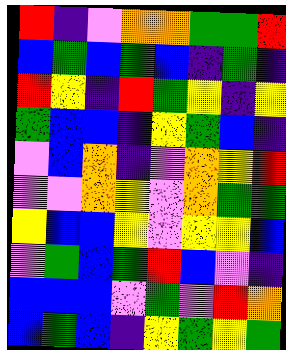[["red", "indigo", "violet", "orange", "orange", "green", "green", "red"], ["blue", "green", "blue", "green", "blue", "indigo", "green", "indigo"], ["red", "yellow", "indigo", "red", "green", "yellow", "indigo", "yellow"], ["green", "blue", "blue", "indigo", "yellow", "green", "blue", "indigo"], ["violet", "blue", "orange", "indigo", "violet", "orange", "yellow", "red"], ["violet", "violet", "orange", "yellow", "violet", "orange", "green", "green"], ["yellow", "blue", "blue", "yellow", "violet", "yellow", "yellow", "blue"], ["violet", "green", "blue", "green", "red", "blue", "violet", "indigo"], ["blue", "blue", "blue", "violet", "green", "violet", "red", "orange"], ["blue", "green", "blue", "indigo", "yellow", "green", "yellow", "green"]]